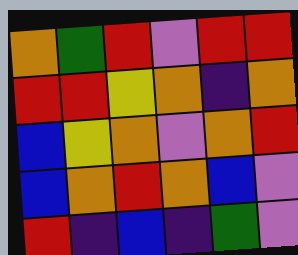[["orange", "green", "red", "violet", "red", "red"], ["red", "red", "yellow", "orange", "indigo", "orange"], ["blue", "yellow", "orange", "violet", "orange", "red"], ["blue", "orange", "red", "orange", "blue", "violet"], ["red", "indigo", "blue", "indigo", "green", "violet"]]